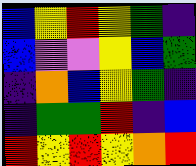[["blue", "yellow", "red", "yellow", "green", "indigo"], ["blue", "violet", "violet", "yellow", "blue", "green"], ["indigo", "orange", "blue", "yellow", "green", "indigo"], ["indigo", "green", "green", "red", "indigo", "blue"], ["red", "yellow", "red", "yellow", "orange", "red"]]